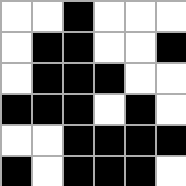[["white", "white", "black", "white", "white", "white"], ["white", "black", "black", "white", "white", "black"], ["white", "black", "black", "black", "white", "white"], ["black", "black", "black", "white", "black", "white"], ["white", "white", "black", "black", "black", "black"], ["black", "white", "black", "black", "black", "white"]]